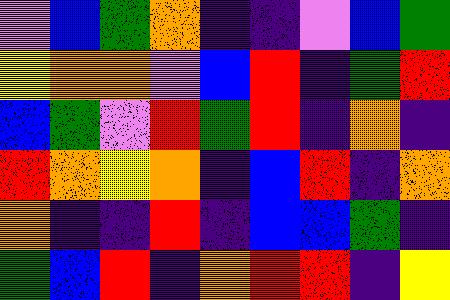[["violet", "blue", "green", "orange", "indigo", "indigo", "violet", "blue", "green"], ["yellow", "orange", "orange", "violet", "blue", "red", "indigo", "green", "red"], ["blue", "green", "violet", "red", "green", "red", "indigo", "orange", "indigo"], ["red", "orange", "yellow", "orange", "indigo", "blue", "red", "indigo", "orange"], ["orange", "indigo", "indigo", "red", "indigo", "blue", "blue", "green", "indigo"], ["green", "blue", "red", "indigo", "orange", "red", "red", "indigo", "yellow"]]